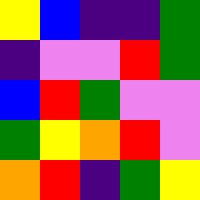[["yellow", "blue", "indigo", "indigo", "green"], ["indigo", "violet", "violet", "red", "green"], ["blue", "red", "green", "violet", "violet"], ["green", "yellow", "orange", "red", "violet"], ["orange", "red", "indigo", "green", "yellow"]]